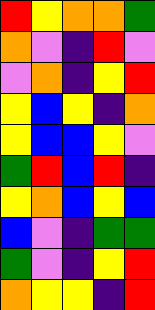[["red", "yellow", "orange", "orange", "green"], ["orange", "violet", "indigo", "red", "violet"], ["violet", "orange", "indigo", "yellow", "red"], ["yellow", "blue", "yellow", "indigo", "orange"], ["yellow", "blue", "blue", "yellow", "violet"], ["green", "red", "blue", "red", "indigo"], ["yellow", "orange", "blue", "yellow", "blue"], ["blue", "violet", "indigo", "green", "green"], ["green", "violet", "indigo", "yellow", "red"], ["orange", "yellow", "yellow", "indigo", "red"]]